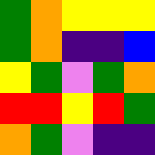[["green", "orange", "yellow", "yellow", "yellow"], ["green", "orange", "indigo", "indigo", "blue"], ["yellow", "green", "violet", "green", "orange"], ["red", "red", "yellow", "red", "green"], ["orange", "green", "violet", "indigo", "indigo"]]